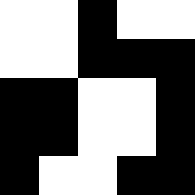[["white", "white", "black", "white", "white"], ["white", "white", "black", "black", "black"], ["black", "black", "white", "white", "black"], ["black", "black", "white", "white", "black"], ["black", "white", "white", "black", "black"]]